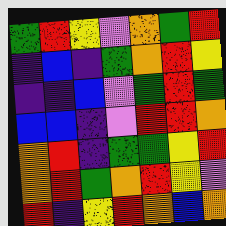[["green", "red", "yellow", "violet", "orange", "green", "red"], ["indigo", "blue", "indigo", "green", "orange", "red", "yellow"], ["indigo", "indigo", "blue", "violet", "green", "red", "green"], ["blue", "blue", "indigo", "violet", "red", "red", "orange"], ["orange", "red", "indigo", "green", "green", "yellow", "red"], ["orange", "red", "green", "orange", "red", "yellow", "violet"], ["red", "indigo", "yellow", "red", "orange", "blue", "orange"]]